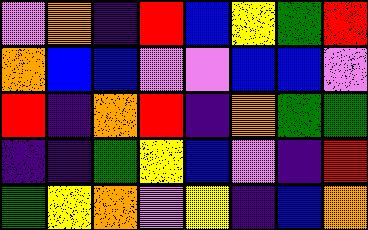[["violet", "orange", "indigo", "red", "blue", "yellow", "green", "red"], ["orange", "blue", "blue", "violet", "violet", "blue", "blue", "violet"], ["red", "indigo", "orange", "red", "indigo", "orange", "green", "green"], ["indigo", "indigo", "green", "yellow", "blue", "violet", "indigo", "red"], ["green", "yellow", "orange", "violet", "yellow", "indigo", "blue", "orange"]]